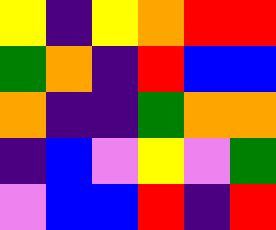[["yellow", "indigo", "yellow", "orange", "red", "red"], ["green", "orange", "indigo", "red", "blue", "blue"], ["orange", "indigo", "indigo", "green", "orange", "orange"], ["indigo", "blue", "violet", "yellow", "violet", "green"], ["violet", "blue", "blue", "red", "indigo", "red"]]